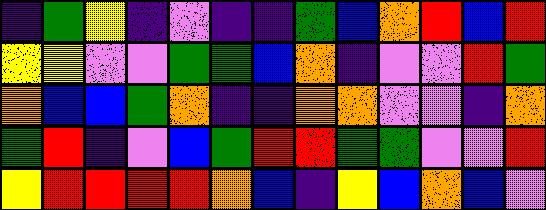[["indigo", "green", "yellow", "indigo", "violet", "indigo", "indigo", "green", "blue", "orange", "red", "blue", "red"], ["yellow", "yellow", "violet", "violet", "green", "green", "blue", "orange", "indigo", "violet", "violet", "red", "green"], ["orange", "blue", "blue", "green", "orange", "indigo", "indigo", "orange", "orange", "violet", "violet", "indigo", "orange"], ["green", "red", "indigo", "violet", "blue", "green", "red", "red", "green", "green", "violet", "violet", "red"], ["yellow", "red", "red", "red", "red", "orange", "blue", "indigo", "yellow", "blue", "orange", "blue", "violet"]]